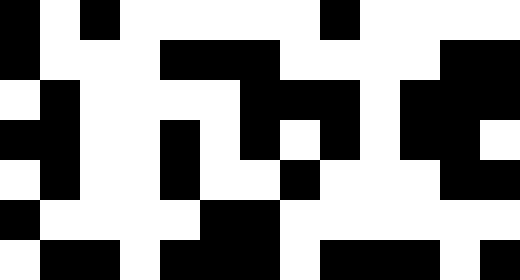[["black", "white", "black", "white", "white", "white", "white", "white", "black", "white", "white", "white", "white"], ["black", "white", "white", "white", "black", "black", "black", "white", "white", "white", "white", "black", "black"], ["white", "black", "white", "white", "white", "white", "black", "black", "black", "white", "black", "black", "black"], ["black", "black", "white", "white", "black", "white", "black", "white", "black", "white", "black", "black", "white"], ["white", "black", "white", "white", "black", "white", "white", "black", "white", "white", "white", "black", "black"], ["black", "white", "white", "white", "white", "black", "black", "white", "white", "white", "white", "white", "white"], ["white", "black", "black", "white", "black", "black", "black", "white", "black", "black", "black", "white", "black"]]